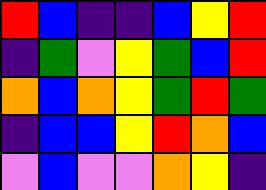[["red", "blue", "indigo", "indigo", "blue", "yellow", "red"], ["indigo", "green", "violet", "yellow", "green", "blue", "red"], ["orange", "blue", "orange", "yellow", "green", "red", "green"], ["indigo", "blue", "blue", "yellow", "red", "orange", "blue"], ["violet", "blue", "violet", "violet", "orange", "yellow", "indigo"]]